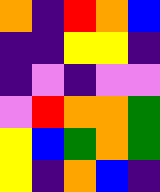[["orange", "indigo", "red", "orange", "blue"], ["indigo", "indigo", "yellow", "yellow", "indigo"], ["indigo", "violet", "indigo", "violet", "violet"], ["violet", "red", "orange", "orange", "green"], ["yellow", "blue", "green", "orange", "green"], ["yellow", "indigo", "orange", "blue", "indigo"]]